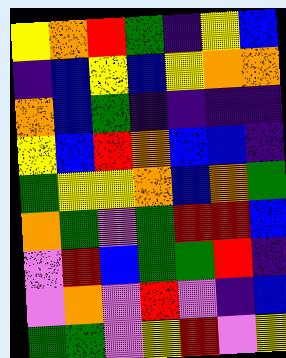[["yellow", "orange", "red", "green", "indigo", "yellow", "blue"], ["indigo", "blue", "yellow", "blue", "yellow", "orange", "orange"], ["orange", "blue", "green", "indigo", "indigo", "indigo", "indigo"], ["yellow", "blue", "red", "orange", "blue", "blue", "indigo"], ["green", "yellow", "yellow", "orange", "blue", "orange", "green"], ["orange", "green", "violet", "green", "red", "red", "blue"], ["violet", "red", "blue", "green", "green", "red", "indigo"], ["violet", "orange", "violet", "red", "violet", "indigo", "blue"], ["green", "green", "violet", "yellow", "red", "violet", "yellow"]]